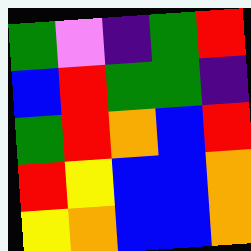[["green", "violet", "indigo", "green", "red"], ["blue", "red", "green", "green", "indigo"], ["green", "red", "orange", "blue", "red"], ["red", "yellow", "blue", "blue", "orange"], ["yellow", "orange", "blue", "blue", "orange"]]